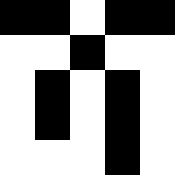[["black", "black", "white", "black", "black"], ["white", "white", "black", "white", "white"], ["white", "black", "white", "black", "white"], ["white", "black", "white", "black", "white"], ["white", "white", "white", "black", "white"]]